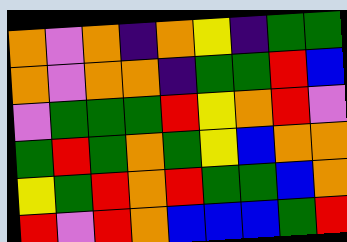[["orange", "violet", "orange", "indigo", "orange", "yellow", "indigo", "green", "green"], ["orange", "violet", "orange", "orange", "indigo", "green", "green", "red", "blue"], ["violet", "green", "green", "green", "red", "yellow", "orange", "red", "violet"], ["green", "red", "green", "orange", "green", "yellow", "blue", "orange", "orange"], ["yellow", "green", "red", "orange", "red", "green", "green", "blue", "orange"], ["red", "violet", "red", "orange", "blue", "blue", "blue", "green", "red"]]